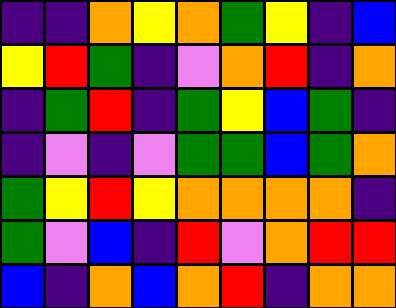[["indigo", "indigo", "orange", "yellow", "orange", "green", "yellow", "indigo", "blue"], ["yellow", "red", "green", "indigo", "violet", "orange", "red", "indigo", "orange"], ["indigo", "green", "red", "indigo", "green", "yellow", "blue", "green", "indigo"], ["indigo", "violet", "indigo", "violet", "green", "green", "blue", "green", "orange"], ["green", "yellow", "red", "yellow", "orange", "orange", "orange", "orange", "indigo"], ["green", "violet", "blue", "indigo", "red", "violet", "orange", "red", "red"], ["blue", "indigo", "orange", "blue", "orange", "red", "indigo", "orange", "orange"]]